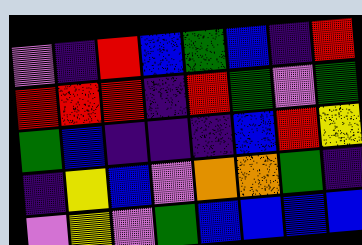[["violet", "indigo", "red", "blue", "green", "blue", "indigo", "red"], ["red", "red", "red", "indigo", "red", "green", "violet", "green"], ["green", "blue", "indigo", "indigo", "indigo", "blue", "red", "yellow"], ["indigo", "yellow", "blue", "violet", "orange", "orange", "green", "indigo"], ["violet", "yellow", "violet", "green", "blue", "blue", "blue", "blue"]]